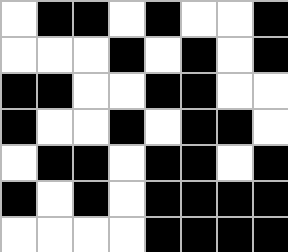[["white", "black", "black", "white", "black", "white", "white", "black"], ["white", "white", "white", "black", "white", "black", "white", "black"], ["black", "black", "white", "white", "black", "black", "white", "white"], ["black", "white", "white", "black", "white", "black", "black", "white"], ["white", "black", "black", "white", "black", "black", "white", "black"], ["black", "white", "black", "white", "black", "black", "black", "black"], ["white", "white", "white", "white", "black", "black", "black", "black"]]